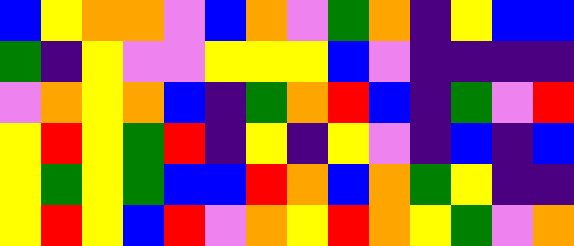[["blue", "yellow", "orange", "orange", "violet", "blue", "orange", "violet", "green", "orange", "indigo", "yellow", "blue", "blue"], ["green", "indigo", "yellow", "violet", "violet", "yellow", "yellow", "yellow", "blue", "violet", "indigo", "indigo", "indigo", "indigo"], ["violet", "orange", "yellow", "orange", "blue", "indigo", "green", "orange", "red", "blue", "indigo", "green", "violet", "red"], ["yellow", "red", "yellow", "green", "red", "indigo", "yellow", "indigo", "yellow", "violet", "indigo", "blue", "indigo", "blue"], ["yellow", "green", "yellow", "green", "blue", "blue", "red", "orange", "blue", "orange", "green", "yellow", "indigo", "indigo"], ["yellow", "red", "yellow", "blue", "red", "violet", "orange", "yellow", "red", "orange", "yellow", "green", "violet", "orange"]]